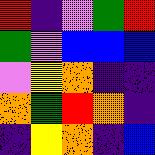[["red", "indigo", "violet", "green", "red"], ["green", "violet", "blue", "blue", "blue"], ["violet", "yellow", "orange", "indigo", "indigo"], ["orange", "green", "red", "orange", "indigo"], ["indigo", "yellow", "orange", "indigo", "blue"]]